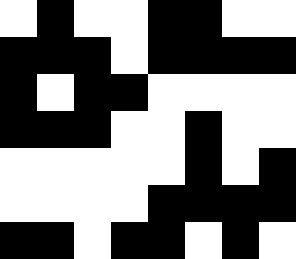[["white", "black", "white", "white", "black", "black", "white", "white"], ["black", "black", "black", "white", "black", "black", "black", "black"], ["black", "white", "black", "black", "white", "white", "white", "white"], ["black", "black", "black", "white", "white", "black", "white", "white"], ["white", "white", "white", "white", "white", "black", "white", "black"], ["white", "white", "white", "white", "black", "black", "black", "black"], ["black", "black", "white", "black", "black", "white", "black", "white"]]